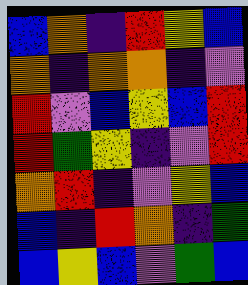[["blue", "orange", "indigo", "red", "yellow", "blue"], ["orange", "indigo", "orange", "orange", "indigo", "violet"], ["red", "violet", "blue", "yellow", "blue", "red"], ["red", "green", "yellow", "indigo", "violet", "red"], ["orange", "red", "indigo", "violet", "yellow", "blue"], ["blue", "indigo", "red", "orange", "indigo", "green"], ["blue", "yellow", "blue", "violet", "green", "blue"]]